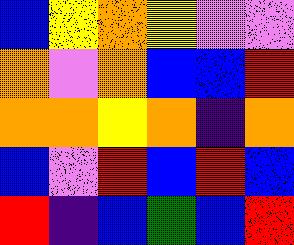[["blue", "yellow", "orange", "yellow", "violet", "violet"], ["orange", "violet", "orange", "blue", "blue", "red"], ["orange", "orange", "yellow", "orange", "indigo", "orange"], ["blue", "violet", "red", "blue", "red", "blue"], ["red", "indigo", "blue", "green", "blue", "red"]]